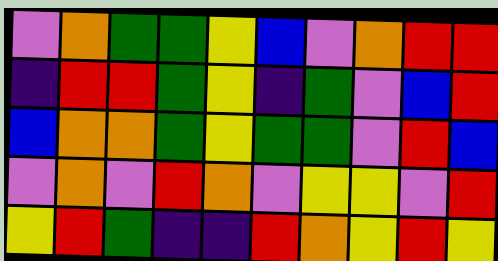[["violet", "orange", "green", "green", "yellow", "blue", "violet", "orange", "red", "red"], ["indigo", "red", "red", "green", "yellow", "indigo", "green", "violet", "blue", "red"], ["blue", "orange", "orange", "green", "yellow", "green", "green", "violet", "red", "blue"], ["violet", "orange", "violet", "red", "orange", "violet", "yellow", "yellow", "violet", "red"], ["yellow", "red", "green", "indigo", "indigo", "red", "orange", "yellow", "red", "yellow"]]